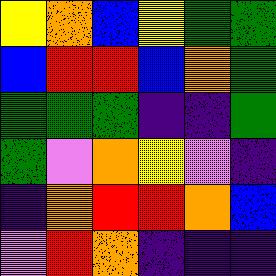[["yellow", "orange", "blue", "yellow", "green", "green"], ["blue", "red", "red", "blue", "orange", "green"], ["green", "green", "green", "indigo", "indigo", "green"], ["green", "violet", "orange", "yellow", "violet", "indigo"], ["indigo", "orange", "red", "red", "orange", "blue"], ["violet", "red", "orange", "indigo", "indigo", "indigo"]]